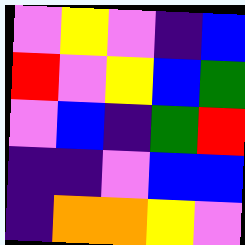[["violet", "yellow", "violet", "indigo", "blue"], ["red", "violet", "yellow", "blue", "green"], ["violet", "blue", "indigo", "green", "red"], ["indigo", "indigo", "violet", "blue", "blue"], ["indigo", "orange", "orange", "yellow", "violet"]]